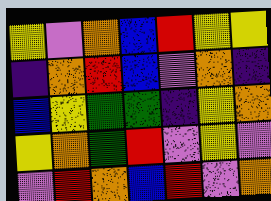[["yellow", "violet", "orange", "blue", "red", "yellow", "yellow"], ["indigo", "orange", "red", "blue", "violet", "orange", "indigo"], ["blue", "yellow", "green", "green", "indigo", "yellow", "orange"], ["yellow", "orange", "green", "red", "violet", "yellow", "violet"], ["violet", "red", "orange", "blue", "red", "violet", "orange"]]